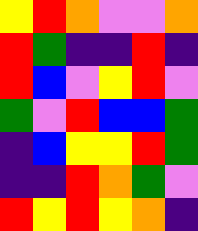[["yellow", "red", "orange", "violet", "violet", "orange"], ["red", "green", "indigo", "indigo", "red", "indigo"], ["red", "blue", "violet", "yellow", "red", "violet"], ["green", "violet", "red", "blue", "blue", "green"], ["indigo", "blue", "yellow", "yellow", "red", "green"], ["indigo", "indigo", "red", "orange", "green", "violet"], ["red", "yellow", "red", "yellow", "orange", "indigo"]]